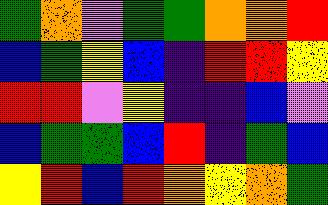[["green", "orange", "violet", "green", "green", "orange", "orange", "red"], ["blue", "green", "yellow", "blue", "indigo", "red", "red", "yellow"], ["red", "red", "violet", "yellow", "indigo", "indigo", "blue", "violet"], ["blue", "green", "green", "blue", "red", "indigo", "green", "blue"], ["yellow", "red", "blue", "red", "orange", "yellow", "orange", "green"]]